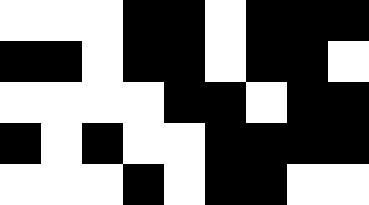[["white", "white", "white", "black", "black", "white", "black", "black", "black"], ["black", "black", "white", "black", "black", "white", "black", "black", "white"], ["white", "white", "white", "white", "black", "black", "white", "black", "black"], ["black", "white", "black", "white", "white", "black", "black", "black", "black"], ["white", "white", "white", "black", "white", "black", "black", "white", "white"]]